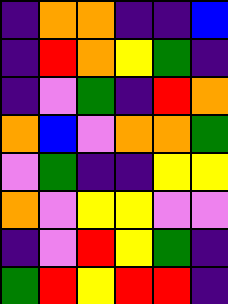[["indigo", "orange", "orange", "indigo", "indigo", "blue"], ["indigo", "red", "orange", "yellow", "green", "indigo"], ["indigo", "violet", "green", "indigo", "red", "orange"], ["orange", "blue", "violet", "orange", "orange", "green"], ["violet", "green", "indigo", "indigo", "yellow", "yellow"], ["orange", "violet", "yellow", "yellow", "violet", "violet"], ["indigo", "violet", "red", "yellow", "green", "indigo"], ["green", "red", "yellow", "red", "red", "indigo"]]